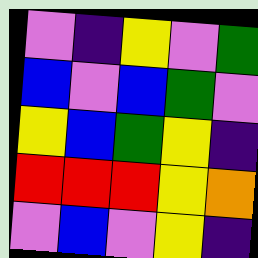[["violet", "indigo", "yellow", "violet", "green"], ["blue", "violet", "blue", "green", "violet"], ["yellow", "blue", "green", "yellow", "indigo"], ["red", "red", "red", "yellow", "orange"], ["violet", "blue", "violet", "yellow", "indigo"]]